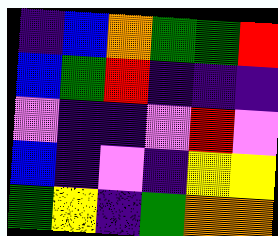[["indigo", "blue", "orange", "green", "green", "red"], ["blue", "green", "red", "indigo", "indigo", "indigo"], ["violet", "indigo", "indigo", "violet", "red", "violet"], ["blue", "indigo", "violet", "indigo", "yellow", "yellow"], ["green", "yellow", "indigo", "green", "orange", "orange"]]